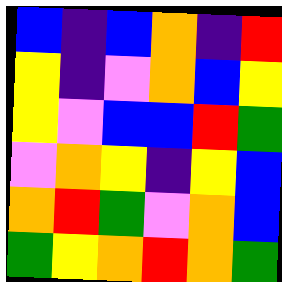[["blue", "indigo", "blue", "orange", "indigo", "red"], ["yellow", "indigo", "violet", "orange", "blue", "yellow"], ["yellow", "violet", "blue", "blue", "red", "green"], ["violet", "orange", "yellow", "indigo", "yellow", "blue"], ["orange", "red", "green", "violet", "orange", "blue"], ["green", "yellow", "orange", "red", "orange", "green"]]